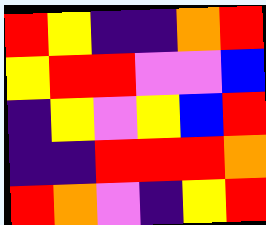[["red", "yellow", "indigo", "indigo", "orange", "red"], ["yellow", "red", "red", "violet", "violet", "blue"], ["indigo", "yellow", "violet", "yellow", "blue", "red"], ["indigo", "indigo", "red", "red", "red", "orange"], ["red", "orange", "violet", "indigo", "yellow", "red"]]